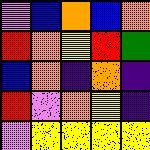[["violet", "blue", "orange", "blue", "orange"], ["red", "orange", "yellow", "red", "green"], ["blue", "orange", "indigo", "orange", "indigo"], ["red", "violet", "orange", "yellow", "indigo"], ["violet", "yellow", "yellow", "yellow", "yellow"]]